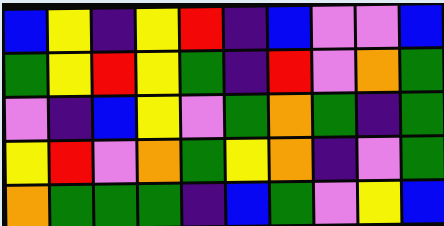[["blue", "yellow", "indigo", "yellow", "red", "indigo", "blue", "violet", "violet", "blue"], ["green", "yellow", "red", "yellow", "green", "indigo", "red", "violet", "orange", "green"], ["violet", "indigo", "blue", "yellow", "violet", "green", "orange", "green", "indigo", "green"], ["yellow", "red", "violet", "orange", "green", "yellow", "orange", "indigo", "violet", "green"], ["orange", "green", "green", "green", "indigo", "blue", "green", "violet", "yellow", "blue"]]